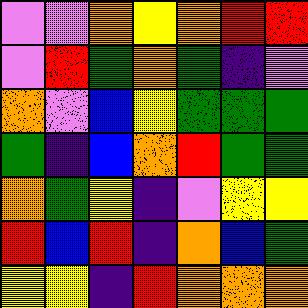[["violet", "violet", "orange", "yellow", "orange", "red", "red"], ["violet", "red", "green", "orange", "green", "indigo", "violet"], ["orange", "violet", "blue", "yellow", "green", "green", "green"], ["green", "indigo", "blue", "orange", "red", "green", "green"], ["orange", "green", "yellow", "indigo", "violet", "yellow", "yellow"], ["red", "blue", "red", "indigo", "orange", "blue", "green"], ["yellow", "yellow", "indigo", "red", "orange", "orange", "orange"]]